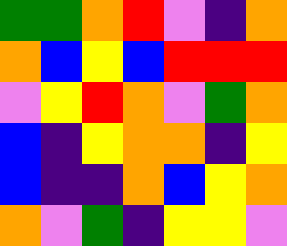[["green", "green", "orange", "red", "violet", "indigo", "orange"], ["orange", "blue", "yellow", "blue", "red", "red", "red"], ["violet", "yellow", "red", "orange", "violet", "green", "orange"], ["blue", "indigo", "yellow", "orange", "orange", "indigo", "yellow"], ["blue", "indigo", "indigo", "orange", "blue", "yellow", "orange"], ["orange", "violet", "green", "indigo", "yellow", "yellow", "violet"]]